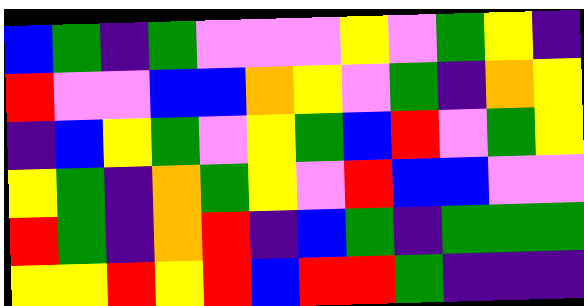[["blue", "green", "indigo", "green", "violet", "violet", "violet", "yellow", "violet", "green", "yellow", "indigo"], ["red", "violet", "violet", "blue", "blue", "orange", "yellow", "violet", "green", "indigo", "orange", "yellow"], ["indigo", "blue", "yellow", "green", "violet", "yellow", "green", "blue", "red", "violet", "green", "yellow"], ["yellow", "green", "indigo", "orange", "green", "yellow", "violet", "red", "blue", "blue", "violet", "violet"], ["red", "green", "indigo", "orange", "red", "indigo", "blue", "green", "indigo", "green", "green", "green"], ["yellow", "yellow", "red", "yellow", "red", "blue", "red", "red", "green", "indigo", "indigo", "indigo"]]